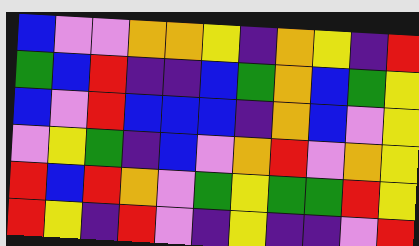[["blue", "violet", "violet", "orange", "orange", "yellow", "indigo", "orange", "yellow", "indigo", "red"], ["green", "blue", "red", "indigo", "indigo", "blue", "green", "orange", "blue", "green", "yellow"], ["blue", "violet", "red", "blue", "blue", "blue", "indigo", "orange", "blue", "violet", "yellow"], ["violet", "yellow", "green", "indigo", "blue", "violet", "orange", "red", "violet", "orange", "yellow"], ["red", "blue", "red", "orange", "violet", "green", "yellow", "green", "green", "red", "yellow"], ["red", "yellow", "indigo", "red", "violet", "indigo", "yellow", "indigo", "indigo", "violet", "red"]]